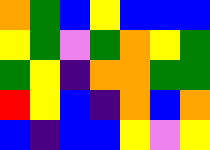[["orange", "green", "blue", "yellow", "blue", "blue", "blue"], ["yellow", "green", "violet", "green", "orange", "yellow", "green"], ["green", "yellow", "indigo", "orange", "orange", "green", "green"], ["red", "yellow", "blue", "indigo", "orange", "blue", "orange"], ["blue", "indigo", "blue", "blue", "yellow", "violet", "yellow"]]